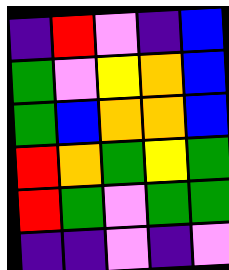[["indigo", "red", "violet", "indigo", "blue"], ["green", "violet", "yellow", "orange", "blue"], ["green", "blue", "orange", "orange", "blue"], ["red", "orange", "green", "yellow", "green"], ["red", "green", "violet", "green", "green"], ["indigo", "indigo", "violet", "indigo", "violet"]]